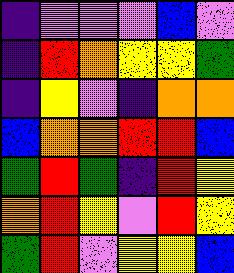[["indigo", "violet", "violet", "violet", "blue", "violet"], ["indigo", "red", "orange", "yellow", "yellow", "green"], ["indigo", "yellow", "violet", "indigo", "orange", "orange"], ["blue", "orange", "orange", "red", "red", "blue"], ["green", "red", "green", "indigo", "red", "yellow"], ["orange", "red", "yellow", "violet", "red", "yellow"], ["green", "red", "violet", "yellow", "yellow", "blue"]]